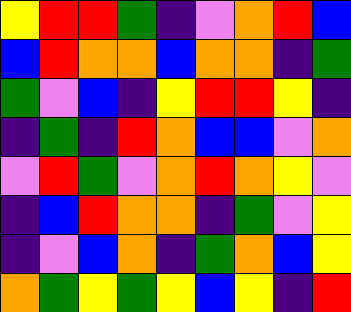[["yellow", "red", "red", "green", "indigo", "violet", "orange", "red", "blue"], ["blue", "red", "orange", "orange", "blue", "orange", "orange", "indigo", "green"], ["green", "violet", "blue", "indigo", "yellow", "red", "red", "yellow", "indigo"], ["indigo", "green", "indigo", "red", "orange", "blue", "blue", "violet", "orange"], ["violet", "red", "green", "violet", "orange", "red", "orange", "yellow", "violet"], ["indigo", "blue", "red", "orange", "orange", "indigo", "green", "violet", "yellow"], ["indigo", "violet", "blue", "orange", "indigo", "green", "orange", "blue", "yellow"], ["orange", "green", "yellow", "green", "yellow", "blue", "yellow", "indigo", "red"]]